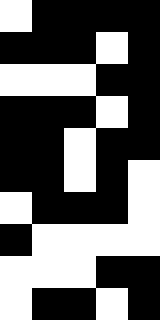[["white", "black", "black", "black", "black"], ["black", "black", "black", "white", "black"], ["white", "white", "white", "black", "black"], ["black", "black", "black", "white", "black"], ["black", "black", "white", "black", "black"], ["black", "black", "white", "black", "white"], ["white", "black", "black", "black", "white"], ["black", "white", "white", "white", "white"], ["white", "white", "white", "black", "black"], ["white", "black", "black", "white", "black"]]